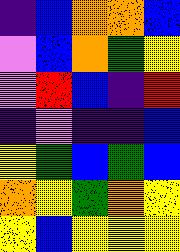[["indigo", "blue", "orange", "orange", "blue"], ["violet", "blue", "orange", "green", "yellow"], ["violet", "red", "blue", "indigo", "red"], ["indigo", "violet", "indigo", "indigo", "blue"], ["yellow", "green", "blue", "green", "blue"], ["orange", "yellow", "green", "orange", "yellow"], ["yellow", "blue", "yellow", "yellow", "yellow"]]